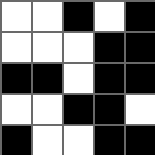[["white", "white", "black", "white", "black"], ["white", "white", "white", "black", "black"], ["black", "black", "white", "black", "black"], ["white", "white", "black", "black", "white"], ["black", "white", "white", "black", "black"]]